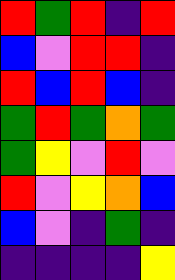[["red", "green", "red", "indigo", "red"], ["blue", "violet", "red", "red", "indigo"], ["red", "blue", "red", "blue", "indigo"], ["green", "red", "green", "orange", "green"], ["green", "yellow", "violet", "red", "violet"], ["red", "violet", "yellow", "orange", "blue"], ["blue", "violet", "indigo", "green", "indigo"], ["indigo", "indigo", "indigo", "indigo", "yellow"]]